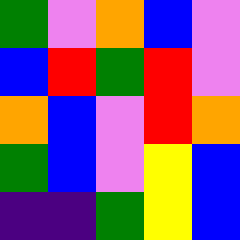[["green", "violet", "orange", "blue", "violet"], ["blue", "red", "green", "red", "violet"], ["orange", "blue", "violet", "red", "orange"], ["green", "blue", "violet", "yellow", "blue"], ["indigo", "indigo", "green", "yellow", "blue"]]